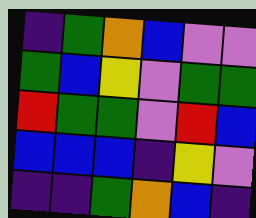[["indigo", "green", "orange", "blue", "violet", "violet"], ["green", "blue", "yellow", "violet", "green", "green"], ["red", "green", "green", "violet", "red", "blue"], ["blue", "blue", "blue", "indigo", "yellow", "violet"], ["indigo", "indigo", "green", "orange", "blue", "indigo"]]